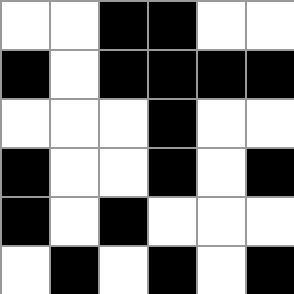[["white", "white", "black", "black", "white", "white"], ["black", "white", "black", "black", "black", "black"], ["white", "white", "white", "black", "white", "white"], ["black", "white", "white", "black", "white", "black"], ["black", "white", "black", "white", "white", "white"], ["white", "black", "white", "black", "white", "black"]]